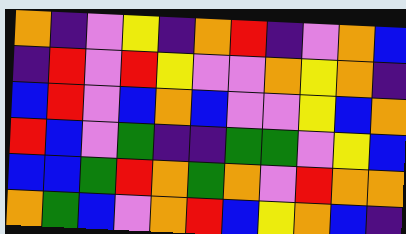[["orange", "indigo", "violet", "yellow", "indigo", "orange", "red", "indigo", "violet", "orange", "blue"], ["indigo", "red", "violet", "red", "yellow", "violet", "violet", "orange", "yellow", "orange", "indigo"], ["blue", "red", "violet", "blue", "orange", "blue", "violet", "violet", "yellow", "blue", "orange"], ["red", "blue", "violet", "green", "indigo", "indigo", "green", "green", "violet", "yellow", "blue"], ["blue", "blue", "green", "red", "orange", "green", "orange", "violet", "red", "orange", "orange"], ["orange", "green", "blue", "violet", "orange", "red", "blue", "yellow", "orange", "blue", "indigo"]]